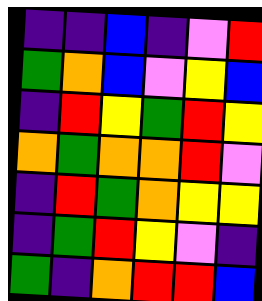[["indigo", "indigo", "blue", "indigo", "violet", "red"], ["green", "orange", "blue", "violet", "yellow", "blue"], ["indigo", "red", "yellow", "green", "red", "yellow"], ["orange", "green", "orange", "orange", "red", "violet"], ["indigo", "red", "green", "orange", "yellow", "yellow"], ["indigo", "green", "red", "yellow", "violet", "indigo"], ["green", "indigo", "orange", "red", "red", "blue"]]